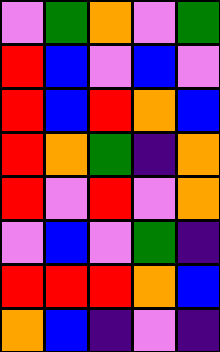[["violet", "green", "orange", "violet", "green"], ["red", "blue", "violet", "blue", "violet"], ["red", "blue", "red", "orange", "blue"], ["red", "orange", "green", "indigo", "orange"], ["red", "violet", "red", "violet", "orange"], ["violet", "blue", "violet", "green", "indigo"], ["red", "red", "red", "orange", "blue"], ["orange", "blue", "indigo", "violet", "indigo"]]